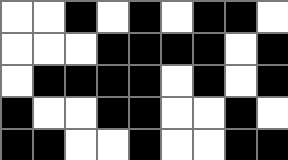[["white", "white", "black", "white", "black", "white", "black", "black", "white"], ["white", "white", "white", "black", "black", "black", "black", "white", "black"], ["white", "black", "black", "black", "black", "white", "black", "white", "black"], ["black", "white", "white", "black", "black", "white", "white", "black", "white"], ["black", "black", "white", "white", "black", "white", "white", "black", "black"]]